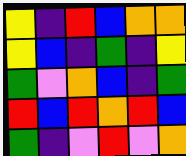[["yellow", "indigo", "red", "blue", "orange", "orange"], ["yellow", "blue", "indigo", "green", "indigo", "yellow"], ["green", "violet", "orange", "blue", "indigo", "green"], ["red", "blue", "red", "orange", "red", "blue"], ["green", "indigo", "violet", "red", "violet", "orange"]]